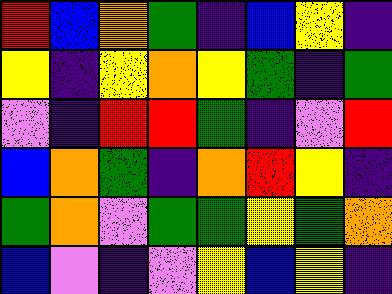[["red", "blue", "orange", "green", "indigo", "blue", "yellow", "indigo"], ["yellow", "indigo", "yellow", "orange", "yellow", "green", "indigo", "green"], ["violet", "indigo", "red", "red", "green", "indigo", "violet", "red"], ["blue", "orange", "green", "indigo", "orange", "red", "yellow", "indigo"], ["green", "orange", "violet", "green", "green", "yellow", "green", "orange"], ["blue", "violet", "indigo", "violet", "yellow", "blue", "yellow", "indigo"]]